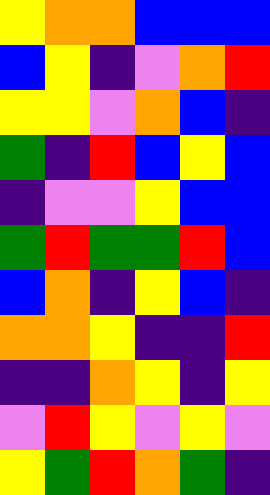[["yellow", "orange", "orange", "blue", "blue", "blue"], ["blue", "yellow", "indigo", "violet", "orange", "red"], ["yellow", "yellow", "violet", "orange", "blue", "indigo"], ["green", "indigo", "red", "blue", "yellow", "blue"], ["indigo", "violet", "violet", "yellow", "blue", "blue"], ["green", "red", "green", "green", "red", "blue"], ["blue", "orange", "indigo", "yellow", "blue", "indigo"], ["orange", "orange", "yellow", "indigo", "indigo", "red"], ["indigo", "indigo", "orange", "yellow", "indigo", "yellow"], ["violet", "red", "yellow", "violet", "yellow", "violet"], ["yellow", "green", "red", "orange", "green", "indigo"]]